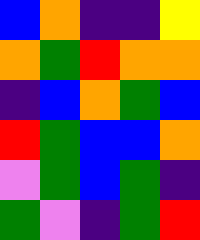[["blue", "orange", "indigo", "indigo", "yellow"], ["orange", "green", "red", "orange", "orange"], ["indigo", "blue", "orange", "green", "blue"], ["red", "green", "blue", "blue", "orange"], ["violet", "green", "blue", "green", "indigo"], ["green", "violet", "indigo", "green", "red"]]